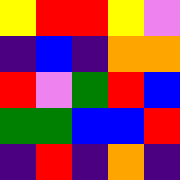[["yellow", "red", "red", "yellow", "violet"], ["indigo", "blue", "indigo", "orange", "orange"], ["red", "violet", "green", "red", "blue"], ["green", "green", "blue", "blue", "red"], ["indigo", "red", "indigo", "orange", "indigo"]]